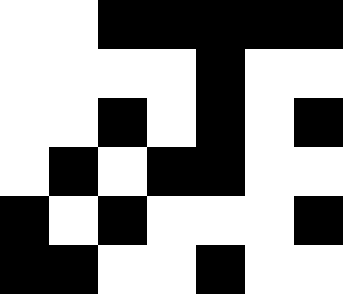[["white", "white", "black", "black", "black", "black", "black"], ["white", "white", "white", "white", "black", "white", "white"], ["white", "white", "black", "white", "black", "white", "black"], ["white", "black", "white", "black", "black", "white", "white"], ["black", "white", "black", "white", "white", "white", "black"], ["black", "black", "white", "white", "black", "white", "white"]]